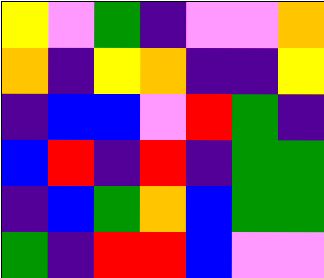[["yellow", "violet", "green", "indigo", "violet", "violet", "orange"], ["orange", "indigo", "yellow", "orange", "indigo", "indigo", "yellow"], ["indigo", "blue", "blue", "violet", "red", "green", "indigo"], ["blue", "red", "indigo", "red", "indigo", "green", "green"], ["indigo", "blue", "green", "orange", "blue", "green", "green"], ["green", "indigo", "red", "red", "blue", "violet", "violet"]]